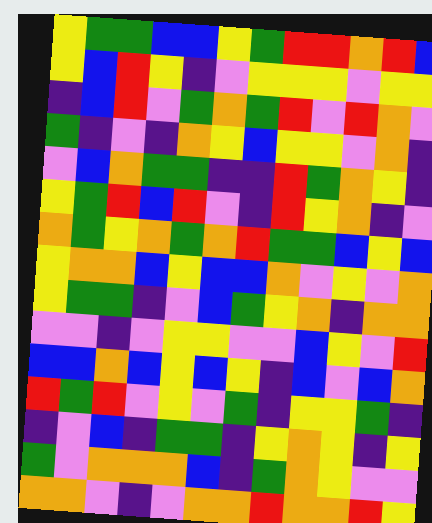[["yellow", "green", "green", "blue", "blue", "yellow", "green", "red", "red", "orange", "red", "blue"], ["yellow", "blue", "red", "yellow", "indigo", "violet", "yellow", "yellow", "yellow", "violet", "yellow", "yellow"], ["indigo", "blue", "red", "violet", "green", "orange", "green", "red", "violet", "red", "orange", "violet"], ["green", "indigo", "violet", "indigo", "orange", "yellow", "blue", "yellow", "yellow", "violet", "orange", "indigo"], ["violet", "blue", "orange", "green", "green", "indigo", "indigo", "red", "green", "orange", "yellow", "indigo"], ["yellow", "green", "red", "blue", "red", "violet", "indigo", "red", "yellow", "orange", "indigo", "violet"], ["orange", "green", "yellow", "orange", "green", "orange", "red", "green", "green", "blue", "yellow", "blue"], ["yellow", "orange", "orange", "blue", "yellow", "blue", "blue", "orange", "violet", "yellow", "violet", "orange"], ["yellow", "green", "green", "indigo", "violet", "blue", "green", "yellow", "orange", "indigo", "orange", "orange"], ["violet", "violet", "indigo", "violet", "yellow", "yellow", "violet", "violet", "blue", "yellow", "violet", "red"], ["blue", "blue", "orange", "blue", "yellow", "blue", "yellow", "indigo", "blue", "violet", "blue", "orange"], ["red", "green", "red", "violet", "yellow", "violet", "green", "indigo", "yellow", "yellow", "green", "indigo"], ["indigo", "violet", "blue", "indigo", "green", "green", "indigo", "yellow", "orange", "yellow", "indigo", "yellow"], ["green", "violet", "orange", "orange", "orange", "blue", "indigo", "green", "orange", "yellow", "violet", "violet"], ["orange", "orange", "violet", "indigo", "violet", "orange", "orange", "red", "orange", "orange", "red", "yellow"]]